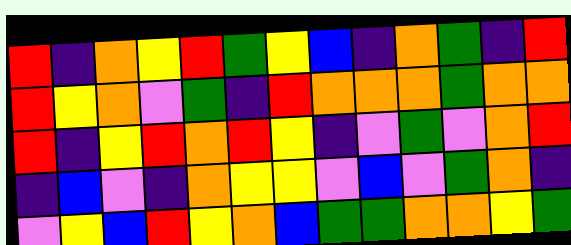[["red", "indigo", "orange", "yellow", "red", "green", "yellow", "blue", "indigo", "orange", "green", "indigo", "red"], ["red", "yellow", "orange", "violet", "green", "indigo", "red", "orange", "orange", "orange", "green", "orange", "orange"], ["red", "indigo", "yellow", "red", "orange", "red", "yellow", "indigo", "violet", "green", "violet", "orange", "red"], ["indigo", "blue", "violet", "indigo", "orange", "yellow", "yellow", "violet", "blue", "violet", "green", "orange", "indigo"], ["violet", "yellow", "blue", "red", "yellow", "orange", "blue", "green", "green", "orange", "orange", "yellow", "green"]]